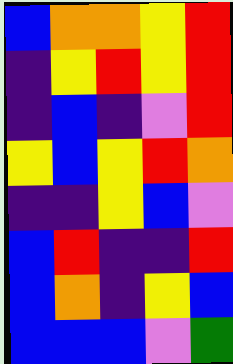[["blue", "orange", "orange", "yellow", "red"], ["indigo", "yellow", "red", "yellow", "red"], ["indigo", "blue", "indigo", "violet", "red"], ["yellow", "blue", "yellow", "red", "orange"], ["indigo", "indigo", "yellow", "blue", "violet"], ["blue", "red", "indigo", "indigo", "red"], ["blue", "orange", "indigo", "yellow", "blue"], ["blue", "blue", "blue", "violet", "green"]]